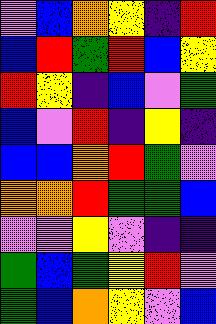[["violet", "blue", "orange", "yellow", "indigo", "red"], ["blue", "red", "green", "red", "blue", "yellow"], ["red", "yellow", "indigo", "blue", "violet", "green"], ["blue", "violet", "red", "indigo", "yellow", "indigo"], ["blue", "blue", "orange", "red", "green", "violet"], ["orange", "orange", "red", "green", "green", "blue"], ["violet", "violet", "yellow", "violet", "indigo", "indigo"], ["green", "blue", "green", "yellow", "red", "violet"], ["green", "blue", "orange", "yellow", "violet", "blue"]]